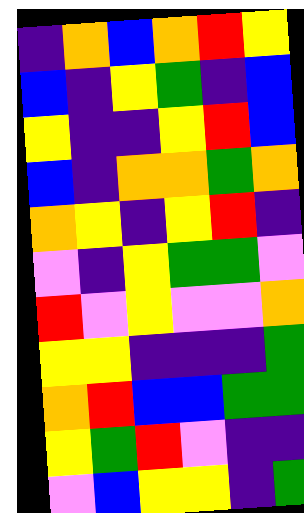[["indigo", "orange", "blue", "orange", "red", "yellow"], ["blue", "indigo", "yellow", "green", "indigo", "blue"], ["yellow", "indigo", "indigo", "yellow", "red", "blue"], ["blue", "indigo", "orange", "orange", "green", "orange"], ["orange", "yellow", "indigo", "yellow", "red", "indigo"], ["violet", "indigo", "yellow", "green", "green", "violet"], ["red", "violet", "yellow", "violet", "violet", "orange"], ["yellow", "yellow", "indigo", "indigo", "indigo", "green"], ["orange", "red", "blue", "blue", "green", "green"], ["yellow", "green", "red", "violet", "indigo", "indigo"], ["violet", "blue", "yellow", "yellow", "indigo", "green"]]